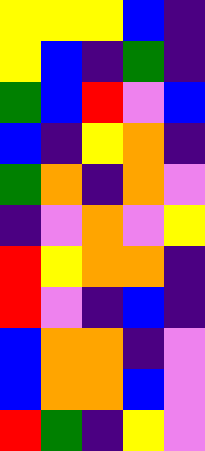[["yellow", "yellow", "yellow", "blue", "indigo"], ["yellow", "blue", "indigo", "green", "indigo"], ["green", "blue", "red", "violet", "blue"], ["blue", "indigo", "yellow", "orange", "indigo"], ["green", "orange", "indigo", "orange", "violet"], ["indigo", "violet", "orange", "violet", "yellow"], ["red", "yellow", "orange", "orange", "indigo"], ["red", "violet", "indigo", "blue", "indigo"], ["blue", "orange", "orange", "indigo", "violet"], ["blue", "orange", "orange", "blue", "violet"], ["red", "green", "indigo", "yellow", "violet"]]